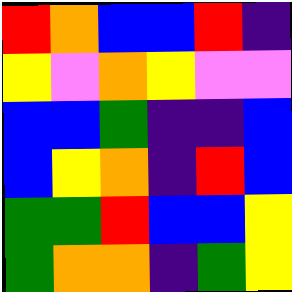[["red", "orange", "blue", "blue", "red", "indigo"], ["yellow", "violet", "orange", "yellow", "violet", "violet"], ["blue", "blue", "green", "indigo", "indigo", "blue"], ["blue", "yellow", "orange", "indigo", "red", "blue"], ["green", "green", "red", "blue", "blue", "yellow"], ["green", "orange", "orange", "indigo", "green", "yellow"]]